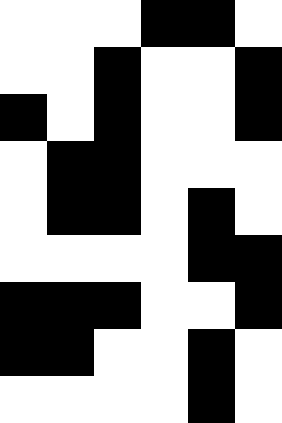[["white", "white", "white", "black", "black", "white"], ["white", "white", "black", "white", "white", "black"], ["black", "white", "black", "white", "white", "black"], ["white", "black", "black", "white", "white", "white"], ["white", "black", "black", "white", "black", "white"], ["white", "white", "white", "white", "black", "black"], ["black", "black", "black", "white", "white", "black"], ["black", "black", "white", "white", "black", "white"], ["white", "white", "white", "white", "black", "white"]]